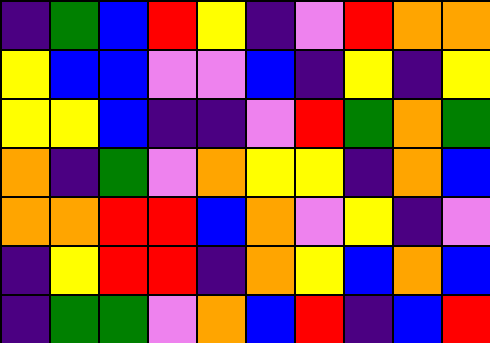[["indigo", "green", "blue", "red", "yellow", "indigo", "violet", "red", "orange", "orange"], ["yellow", "blue", "blue", "violet", "violet", "blue", "indigo", "yellow", "indigo", "yellow"], ["yellow", "yellow", "blue", "indigo", "indigo", "violet", "red", "green", "orange", "green"], ["orange", "indigo", "green", "violet", "orange", "yellow", "yellow", "indigo", "orange", "blue"], ["orange", "orange", "red", "red", "blue", "orange", "violet", "yellow", "indigo", "violet"], ["indigo", "yellow", "red", "red", "indigo", "orange", "yellow", "blue", "orange", "blue"], ["indigo", "green", "green", "violet", "orange", "blue", "red", "indigo", "blue", "red"]]